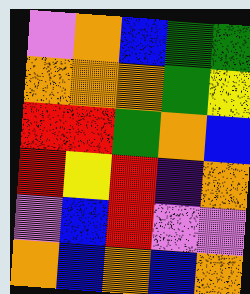[["violet", "orange", "blue", "green", "green"], ["orange", "orange", "orange", "green", "yellow"], ["red", "red", "green", "orange", "blue"], ["red", "yellow", "red", "indigo", "orange"], ["violet", "blue", "red", "violet", "violet"], ["orange", "blue", "orange", "blue", "orange"]]